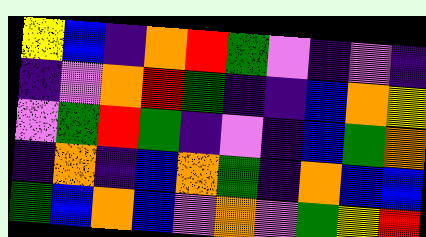[["yellow", "blue", "indigo", "orange", "red", "green", "violet", "indigo", "violet", "indigo"], ["indigo", "violet", "orange", "red", "green", "indigo", "indigo", "blue", "orange", "yellow"], ["violet", "green", "red", "green", "indigo", "violet", "indigo", "blue", "green", "orange"], ["indigo", "orange", "indigo", "blue", "orange", "green", "indigo", "orange", "blue", "blue"], ["green", "blue", "orange", "blue", "violet", "orange", "violet", "green", "yellow", "red"]]